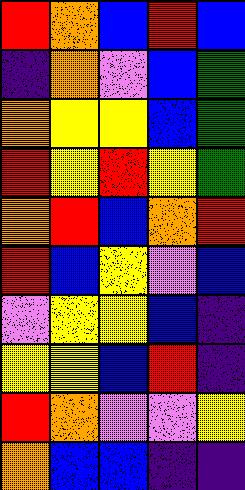[["red", "orange", "blue", "red", "blue"], ["indigo", "orange", "violet", "blue", "green"], ["orange", "yellow", "yellow", "blue", "green"], ["red", "yellow", "red", "yellow", "green"], ["orange", "red", "blue", "orange", "red"], ["red", "blue", "yellow", "violet", "blue"], ["violet", "yellow", "yellow", "blue", "indigo"], ["yellow", "yellow", "blue", "red", "indigo"], ["red", "orange", "violet", "violet", "yellow"], ["orange", "blue", "blue", "indigo", "indigo"]]